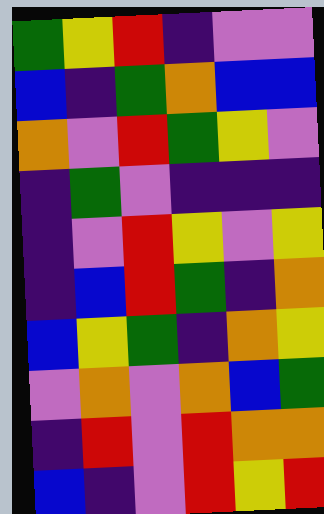[["green", "yellow", "red", "indigo", "violet", "violet"], ["blue", "indigo", "green", "orange", "blue", "blue"], ["orange", "violet", "red", "green", "yellow", "violet"], ["indigo", "green", "violet", "indigo", "indigo", "indigo"], ["indigo", "violet", "red", "yellow", "violet", "yellow"], ["indigo", "blue", "red", "green", "indigo", "orange"], ["blue", "yellow", "green", "indigo", "orange", "yellow"], ["violet", "orange", "violet", "orange", "blue", "green"], ["indigo", "red", "violet", "red", "orange", "orange"], ["blue", "indigo", "violet", "red", "yellow", "red"]]